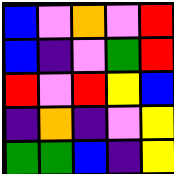[["blue", "violet", "orange", "violet", "red"], ["blue", "indigo", "violet", "green", "red"], ["red", "violet", "red", "yellow", "blue"], ["indigo", "orange", "indigo", "violet", "yellow"], ["green", "green", "blue", "indigo", "yellow"]]